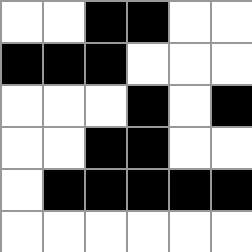[["white", "white", "black", "black", "white", "white"], ["black", "black", "black", "white", "white", "white"], ["white", "white", "white", "black", "white", "black"], ["white", "white", "black", "black", "white", "white"], ["white", "black", "black", "black", "black", "black"], ["white", "white", "white", "white", "white", "white"]]